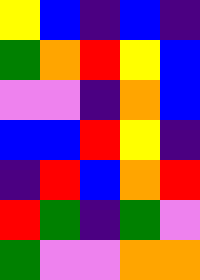[["yellow", "blue", "indigo", "blue", "indigo"], ["green", "orange", "red", "yellow", "blue"], ["violet", "violet", "indigo", "orange", "blue"], ["blue", "blue", "red", "yellow", "indigo"], ["indigo", "red", "blue", "orange", "red"], ["red", "green", "indigo", "green", "violet"], ["green", "violet", "violet", "orange", "orange"]]